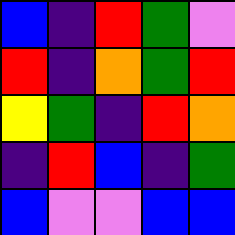[["blue", "indigo", "red", "green", "violet"], ["red", "indigo", "orange", "green", "red"], ["yellow", "green", "indigo", "red", "orange"], ["indigo", "red", "blue", "indigo", "green"], ["blue", "violet", "violet", "blue", "blue"]]